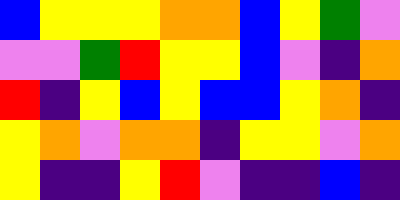[["blue", "yellow", "yellow", "yellow", "orange", "orange", "blue", "yellow", "green", "violet"], ["violet", "violet", "green", "red", "yellow", "yellow", "blue", "violet", "indigo", "orange"], ["red", "indigo", "yellow", "blue", "yellow", "blue", "blue", "yellow", "orange", "indigo"], ["yellow", "orange", "violet", "orange", "orange", "indigo", "yellow", "yellow", "violet", "orange"], ["yellow", "indigo", "indigo", "yellow", "red", "violet", "indigo", "indigo", "blue", "indigo"]]